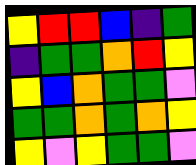[["yellow", "red", "red", "blue", "indigo", "green"], ["indigo", "green", "green", "orange", "red", "yellow"], ["yellow", "blue", "orange", "green", "green", "violet"], ["green", "green", "orange", "green", "orange", "yellow"], ["yellow", "violet", "yellow", "green", "green", "violet"]]